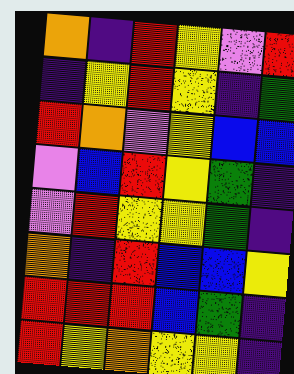[["orange", "indigo", "red", "yellow", "violet", "red"], ["indigo", "yellow", "red", "yellow", "indigo", "green"], ["red", "orange", "violet", "yellow", "blue", "blue"], ["violet", "blue", "red", "yellow", "green", "indigo"], ["violet", "red", "yellow", "yellow", "green", "indigo"], ["orange", "indigo", "red", "blue", "blue", "yellow"], ["red", "red", "red", "blue", "green", "indigo"], ["red", "yellow", "orange", "yellow", "yellow", "indigo"]]